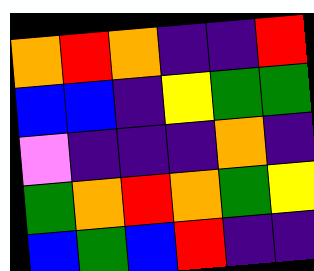[["orange", "red", "orange", "indigo", "indigo", "red"], ["blue", "blue", "indigo", "yellow", "green", "green"], ["violet", "indigo", "indigo", "indigo", "orange", "indigo"], ["green", "orange", "red", "orange", "green", "yellow"], ["blue", "green", "blue", "red", "indigo", "indigo"]]